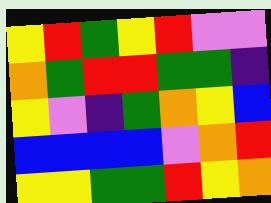[["yellow", "red", "green", "yellow", "red", "violet", "violet"], ["orange", "green", "red", "red", "green", "green", "indigo"], ["yellow", "violet", "indigo", "green", "orange", "yellow", "blue"], ["blue", "blue", "blue", "blue", "violet", "orange", "red"], ["yellow", "yellow", "green", "green", "red", "yellow", "orange"]]